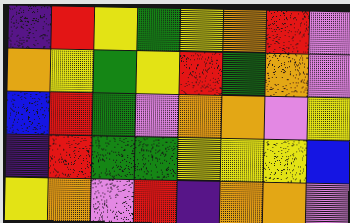[["indigo", "red", "yellow", "green", "yellow", "orange", "red", "violet"], ["orange", "yellow", "green", "yellow", "red", "green", "orange", "violet"], ["blue", "red", "green", "violet", "orange", "orange", "violet", "yellow"], ["indigo", "red", "green", "green", "yellow", "yellow", "yellow", "blue"], ["yellow", "orange", "violet", "red", "indigo", "orange", "orange", "violet"]]